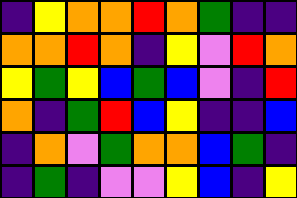[["indigo", "yellow", "orange", "orange", "red", "orange", "green", "indigo", "indigo"], ["orange", "orange", "red", "orange", "indigo", "yellow", "violet", "red", "orange"], ["yellow", "green", "yellow", "blue", "green", "blue", "violet", "indigo", "red"], ["orange", "indigo", "green", "red", "blue", "yellow", "indigo", "indigo", "blue"], ["indigo", "orange", "violet", "green", "orange", "orange", "blue", "green", "indigo"], ["indigo", "green", "indigo", "violet", "violet", "yellow", "blue", "indigo", "yellow"]]